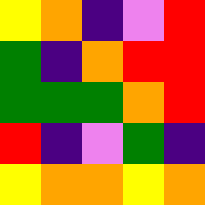[["yellow", "orange", "indigo", "violet", "red"], ["green", "indigo", "orange", "red", "red"], ["green", "green", "green", "orange", "red"], ["red", "indigo", "violet", "green", "indigo"], ["yellow", "orange", "orange", "yellow", "orange"]]